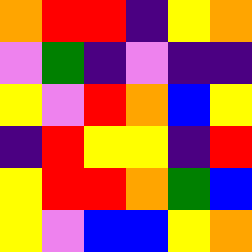[["orange", "red", "red", "indigo", "yellow", "orange"], ["violet", "green", "indigo", "violet", "indigo", "indigo"], ["yellow", "violet", "red", "orange", "blue", "yellow"], ["indigo", "red", "yellow", "yellow", "indigo", "red"], ["yellow", "red", "red", "orange", "green", "blue"], ["yellow", "violet", "blue", "blue", "yellow", "orange"]]